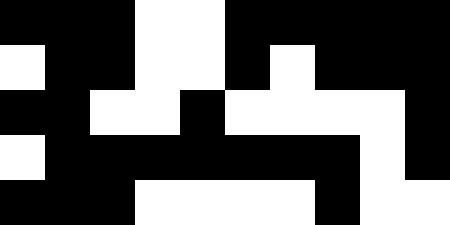[["black", "black", "black", "white", "white", "black", "black", "black", "black", "black"], ["white", "black", "black", "white", "white", "black", "white", "black", "black", "black"], ["black", "black", "white", "white", "black", "white", "white", "white", "white", "black"], ["white", "black", "black", "black", "black", "black", "black", "black", "white", "black"], ["black", "black", "black", "white", "white", "white", "white", "black", "white", "white"]]